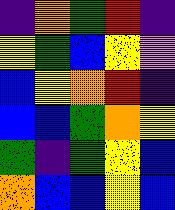[["indigo", "orange", "green", "red", "indigo"], ["yellow", "green", "blue", "yellow", "violet"], ["blue", "yellow", "orange", "red", "indigo"], ["blue", "blue", "green", "orange", "yellow"], ["green", "indigo", "green", "yellow", "blue"], ["orange", "blue", "blue", "yellow", "blue"]]